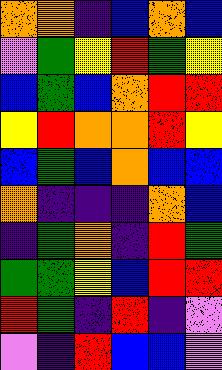[["orange", "orange", "indigo", "blue", "orange", "blue"], ["violet", "green", "yellow", "red", "green", "yellow"], ["blue", "green", "blue", "orange", "red", "red"], ["yellow", "red", "orange", "orange", "red", "yellow"], ["blue", "green", "blue", "orange", "blue", "blue"], ["orange", "indigo", "indigo", "indigo", "orange", "blue"], ["indigo", "green", "orange", "indigo", "red", "green"], ["green", "green", "yellow", "blue", "red", "red"], ["red", "green", "indigo", "red", "indigo", "violet"], ["violet", "indigo", "red", "blue", "blue", "violet"]]